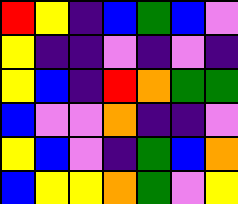[["red", "yellow", "indigo", "blue", "green", "blue", "violet"], ["yellow", "indigo", "indigo", "violet", "indigo", "violet", "indigo"], ["yellow", "blue", "indigo", "red", "orange", "green", "green"], ["blue", "violet", "violet", "orange", "indigo", "indigo", "violet"], ["yellow", "blue", "violet", "indigo", "green", "blue", "orange"], ["blue", "yellow", "yellow", "orange", "green", "violet", "yellow"]]